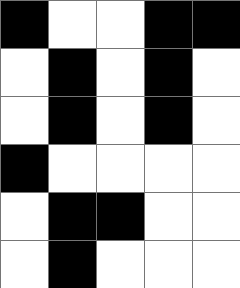[["black", "white", "white", "black", "black"], ["white", "black", "white", "black", "white"], ["white", "black", "white", "black", "white"], ["black", "white", "white", "white", "white"], ["white", "black", "black", "white", "white"], ["white", "black", "white", "white", "white"]]